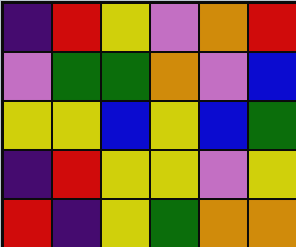[["indigo", "red", "yellow", "violet", "orange", "red"], ["violet", "green", "green", "orange", "violet", "blue"], ["yellow", "yellow", "blue", "yellow", "blue", "green"], ["indigo", "red", "yellow", "yellow", "violet", "yellow"], ["red", "indigo", "yellow", "green", "orange", "orange"]]